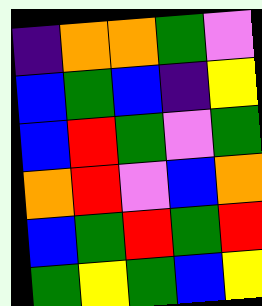[["indigo", "orange", "orange", "green", "violet"], ["blue", "green", "blue", "indigo", "yellow"], ["blue", "red", "green", "violet", "green"], ["orange", "red", "violet", "blue", "orange"], ["blue", "green", "red", "green", "red"], ["green", "yellow", "green", "blue", "yellow"]]